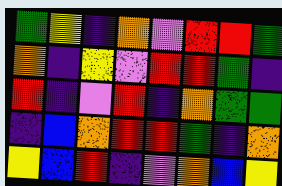[["green", "yellow", "indigo", "orange", "violet", "red", "red", "green"], ["orange", "indigo", "yellow", "violet", "red", "red", "green", "indigo"], ["red", "indigo", "violet", "red", "indigo", "orange", "green", "green"], ["indigo", "blue", "orange", "red", "red", "green", "indigo", "orange"], ["yellow", "blue", "red", "indigo", "violet", "orange", "blue", "yellow"]]